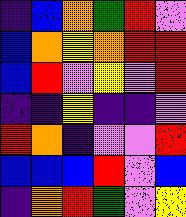[["indigo", "blue", "orange", "green", "red", "violet"], ["blue", "orange", "yellow", "orange", "red", "red"], ["blue", "red", "violet", "yellow", "violet", "red"], ["indigo", "indigo", "yellow", "indigo", "indigo", "violet"], ["red", "orange", "indigo", "violet", "violet", "red"], ["blue", "blue", "blue", "red", "violet", "blue"], ["indigo", "orange", "red", "green", "violet", "yellow"]]